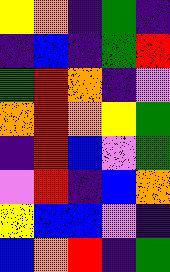[["yellow", "orange", "indigo", "green", "indigo"], ["indigo", "blue", "indigo", "green", "red"], ["green", "red", "orange", "indigo", "violet"], ["orange", "red", "orange", "yellow", "green"], ["indigo", "red", "blue", "violet", "green"], ["violet", "red", "indigo", "blue", "orange"], ["yellow", "blue", "blue", "violet", "indigo"], ["blue", "orange", "red", "indigo", "green"]]